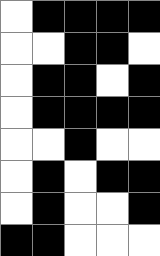[["white", "black", "black", "black", "black"], ["white", "white", "black", "black", "white"], ["white", "black", "black", "white", "black"], ["white", "black", "black", "black", "black"], ["white", "white", "black", "white", "white"], ["white", "black", "white", "black", "black"], ["white", "black", "white", "white", "black"], ["black", "black", "white", "white", "white"]]